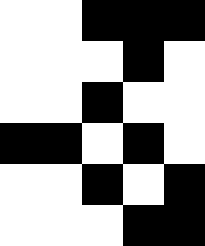[["white", "white", "black", "black", "black"], ["white", "white", "white", "black", "white"], ["white", "white", "black", "white", "white"], ["black", "black", "white", "black", "white"], ["white", "white", "black", "white", "black"], ["white", "white", "white", "black", "black"]]